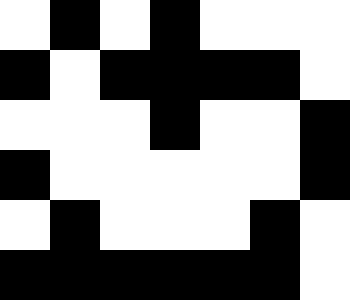[["white", "black", "white", "black", "white", "white", "white"], ["black", "white", "black", "black", "black", "black", "white"], ["white", "white", "white", "black", "white", "white", "black"], ["black", "white", "white", "white", "white", "white", "black"], ["white", "black", "white", "white", "white", "black", "white"], ["black", "black", "black", "black", "black", "black", "white"]]